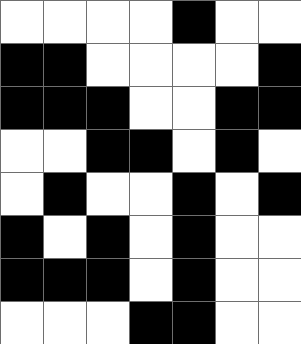[["white", "white", "white", "white", "black", "white", "white"], ["black", "black", "white", "white", "white", "white", "black"], ["black", "black", "black", "white", "white", "black", "black"], ["white", "white", "black", "black", "white", "black", "white"], ["white", "black", "white", "white", "black", "white", "black"], ["black", "white", "black", "white", "black", "white", "white"], ["black", "black", "black", "white", "black", "white", "white"], ["white", "white", "white", "black", "black", "white", "white"]]